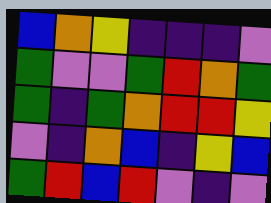[["blue", "orange", "yellow", "indigo", "indigo", "indigo", "violet"], ["green", "violet", "violet", "green", "red", "orange", "green"], ["green", "indigo", "green", "orange", "red", "red", "yellow"], ["violet", "indigo", "orange", "blue", "indigo", "yellow", "blue"], ["green", "red", "blue", "red", "violet", "indigo", "violet"]]